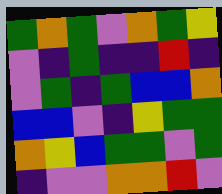[["green", "orange", "green", "violet", "orange", "green", "yellow"], ["violet", "indigo", "green", "indigo", "indigo", "red", "indigo"], ["violet", "green", "indigo", "green", "blue", "blue", "orange"], ["blue", "blue", "violet", "indigo", "yellow", "green", "green"], ["orange", "yellow", "blue", "green", "green", "violet", "green"], ["indigo", "violet", "violet", "orange", "orange", "red", "violet"]]